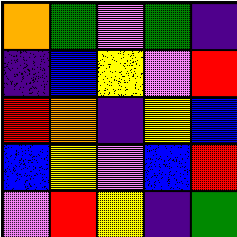[["orange", "green", "violet", "green", "indigo"], ["indigo", "blue", "yellow", "violet", "red"], ["red", "orange", "indigo", "yellow", "blue"], ["blue", "yellow", "violet", "blue", "red"], ["violet", "red", "yellow", "indigo", "green"]]